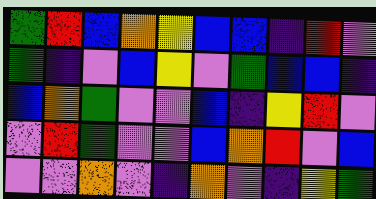[["green", "red", "blue", "orange", "yellow", "blue", "blue", "indigo", "red", "violet"], ["green", "indigo", "violet", "blue", "yellow", "violet", "green", "blue", "blue", "indigo"], ["blue", "orange", "green", "violet", "violet", "blue", "indigo", "yellow", "red", "violet"], ["violet", "red", "green", "violet", "violet", "blue", "orange", "red", "violet", "blue"], ["violet", "violet", "orange", "violet", "indigo", "orange", "violet", "indigo", "yellow", "green"]]